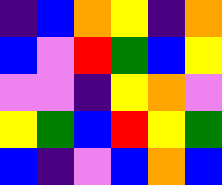[["indigo", "blue", "orange", "yellow", "indigo", "orange"], ["blue", "violet", "red", "green", "blue", "yellow"], ["violet", "violet", "indigo", "yellow", "orange", "violet"], ["yellow", "green", "blue", "red", "yellow", "green"], ["blue", "indigo", "violet", "blue", "orange", "blue"]]